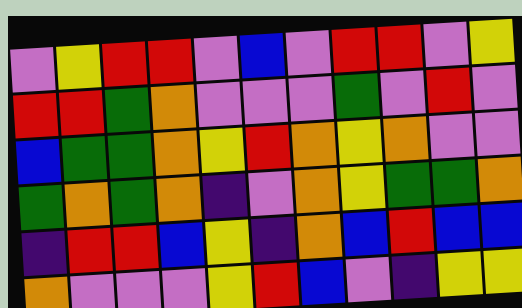[["violet", "yellow", "red", "red", "violet", "blue", "violet", "red", "red", "violet", "yellow"], ["red", "red", "green", "orange", "violet", "violet", "violet", "green", "violet", "red", "violet"], ["blue", "green", "green", "orange", "yellow", "red", "orange", "yellow", "orange", "violet", "violet"], ["green", "orange", "green", "orange", "indigo", "violet", "orange", "yellow", "green", "green", "orange"], ["indigo", "red", "red", "blue", "yellow", "indigo", "orange", "blue", "red", "blue", "blue"], ["orange", "violet", "violet", "violet", "yellow", "red", "blue", "violet", "indigo", "yellow", "yellow"]]